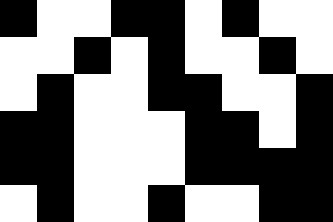[["black", "white", "white", "black", "black", "white", "black", "white", "white"], ["white", "white", "black", "white", "black", "white", "white", "black", "white"], ["white", "black", "white", "white", "black", "black", "white", "white", "black"], ["black", "black", "white", "white", "white", "black", "black", "white", "black"], ["black", "black", "white", "white", "white", "black", "black", "black", "black"], ["white", "black", "white", "white", "black", "white", "white", "black", "black"]]